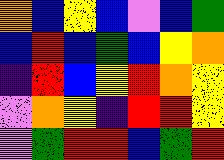[["orange", "blue", "yellow", "blue", "violet", "blue", "green"], ["blue", "red", "blue", "green", "blue", "yellow", "orange"], ["indigo", "red", "blue", "yellow", "red", "orange", "yellow"], ["violet", "orange", "yellow", "indigo", "red", "red", "yellow"], ["violet", "green", "red", "red", "blue", "green", "red"]]